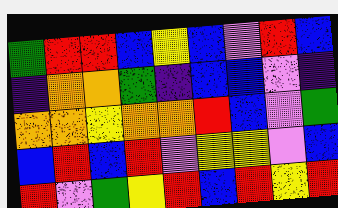[["green", "red", "red", "blue", "yellow", "blue", "violet", "red", "blue"], ["indigo", "orange", "orange", "green", "indigo", "blue", "blue", "violet", "indigo"], ["orange", "orange", "yellow", "orange", "orange", "red", "blue", "violet", "green"], ["blue", "red", "blue", "red", "violet", "yellow", "yellow", "violet", "blue"], ["red", "violet", "green", "yellow", "red", "blue", "red", "yellow", "red"]]